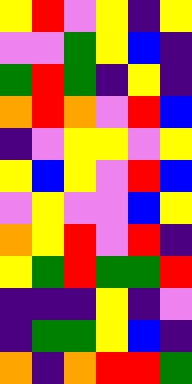[["yellow", "red", "violet", "yellow", "indigo", "yellow"], ["violet", "violet", "green", "yellow", "blue", "indigo"], ["green", "red", "green", "indigo", "yellow", "indigo"], ["orange", "red", "orange", "violet", "red", "blue"], ["indigo", "violet", "yellow", "yellow", "violet", "yellow"], ["yellow", "blue", "yellow", "violet", "red", "blue"], ["violet", "yellow", "violet", "violet", "blue", "yellow"], ["orange", "yellow", "red", "violet", "red", "indigo"], ["yellow", "green", "red", "green", "green", "red"], ["indigo", "indigo", "indigo", "yellow", "indigo", "violet"], ["indigo", "green", "green", "yellow", "blue", "indigo"], ["orange", "indigo", "orange", "red", "red", "green"]]